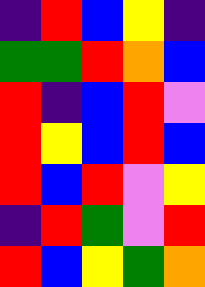[["indigo", "red", "blue", "yellow", "indigo"], ["green", "green", "red", "orange", "blue"], ["red", "indigo", "blue", "red", "violet"], ["red", "yellow", "blue", "red", "blue"], ["red", "blue", "red", "violet", "yellow"], ["indigo", "red", "green", "violet", "red"], ["red", "blue", "yellow", "green", "orange"]]